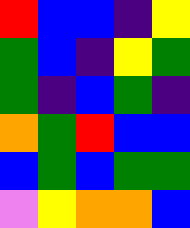[["red", "blue", "blue", "indigo", "yellow"], ["green", "blue", "indigo", "yellow", "green"], ["green", "indigo", "blue", "green", "indigo"], ["orange", "green", "red", "blue", "blue"], ["blue", "green", "blue", "green", "green"], ["violet", "yellow", "orange", "orange", "blue"]]